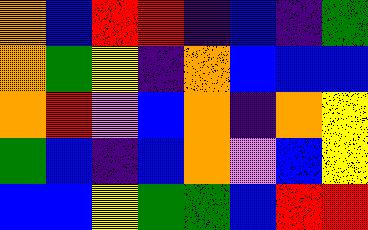[["orange", "blue", "red", "red", "indigo", "blue", "indigo", "green"], ["orange", "green", "yellow", "indigo", "orange", "blue", "blue", "blue"], ["orange", "red", "violet", "blue", "orange", "indigo", "orange", "yellow"], ["green", "blue", "indigo", "blue", "orange", "violet", "blue", "yellow"], ["blue", "blue", "yellow", "green", "green", "blue", "red", "red"]]